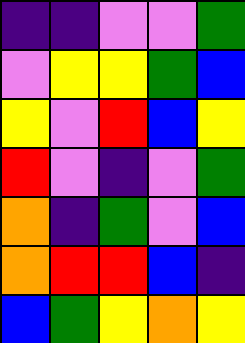[["indigo", "indigo", "violet", "violet", "green"], ["violet", "yellow", "yellow", "green", "blue"], ["yellow", "violet", "red", "blue", "yellow"], ["red", "violet", "indigo", "violet", "green"], ["orange", "indigo", "green", "violet", "blue"], ["orange", "red", "red", "blue", "indigo"], ["blue", "green", "yellow", "orange", "yellow"]]